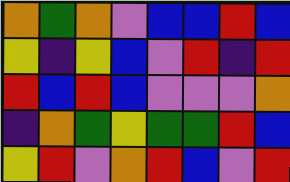[["orange", "green", "orange", "violet", "blue", "blue", "red", "blue"], ["yellow", "indigo", "yellow", "blue", "violet", "red", "indigo", "red"], ["red", "blue", "red", "blue", "violet", "violet", "violet", "orange"], ["indigo", "orange", "green", "yellow", "green", "green", "red", "blue"], ["yellow", "red", "violet", "orange", "red", "blue", "violet", "red"]]